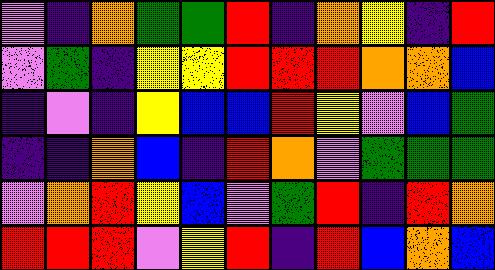[["violet", "indigo", "orange", "green", "green", "red", "indigo", "orange", "yellow", "indigo", "red"], ["violet", "green", "indigo", "yellow", "yellow", "red", "red", "red", "orange", "orange", "blue"], ["indigo", "violet", "indigo", "yellow", "blue", "blue", "red", "yellow", "violet", "blue", "green"], ["indigo", "indigo", "orange", "blue", "indigo", "red", "orange", "violet", "green", "green", "green"], ["violet", "orange", "red", "yellow", "blue", "violet", "green", "red", "indigo", "red", "orange"], ["red", "red", "red", "violet", "yellow", "red", "indigo", "red", "blue", "orange", "blue"]]